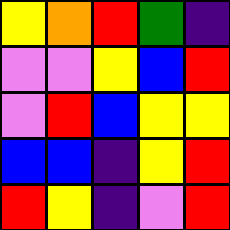[["yellow", "orange", "red", "green", "indigo"], ["violet", "violet", "yellow", "blue", "red"], ["violet", "red", "blue", "yellow", "yellow"], ["blue", "blue", "indigo", "yellow", "red"], ["red", "yellow", "indigo", "violet", "red"]]